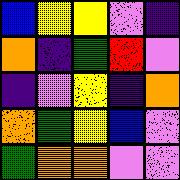[["blue", "yellow", "yellow", "violet", "indigo"], ["orange", "indigo", "green", "red", "violet"], ["indigo", "violet", "yellow", "indigo", "orange"], ["orange", "green", "yellow", "blue", "violet"], ["green", "orange", "orange", "violet", "violet"]]